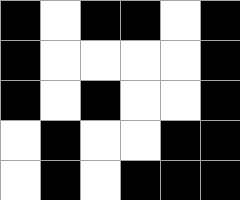[["black", "white", "black", "black", "white", "black"], ["black", "white", "white", "white", "white", "black"], ["black", "white", "black", "white", "white", "black"], ["white", "black", "white", "white", "black", "black"], ["white", "black", "white", "black", "black", "black"]]